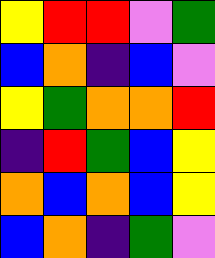[["yellow", "red", "red", "violet", "green"], ["blue", "orange", "indigo", "blue", "violet"], ["yellow", "green", "orange", "orange", "red"], ["indigo", "red", "green", "blue", "yellow"], ["orange", "blue", "orange", "blue", "yellow"], ["blue", "orange", "indigo", "green", "violet"]]